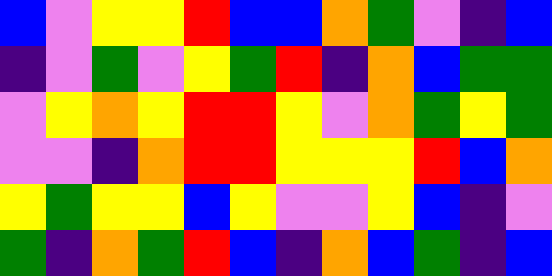[["blue", "violet", "yellow", "yellow", "red", "blue", "blue", "orange", "green", "violet", "indigo", "blue"], ["indigo", "violet", "green", "violet", "yellow", "green", "red", "indigo", "orange", "blue", "green", "green"], ["violet", "yellow", "orange", "yellow", "red", "red", "yellow", "violet", "orange", "green", "yellow", "green"], ["violet", "violet", "indigo", "orange", "red", "red", "yellow", "yellow", "yellow", "red", "blue", "orange"], ["yellow", "green", "yellow", "yellow", "blue", "yellow", "violet", "violet", "yellow", "blue", "indigo", "violet"], ["green", "indigo", "orange", "green", "red", "blue", "indigo", "orange", "blue", "green", "indigo", "blue"]]